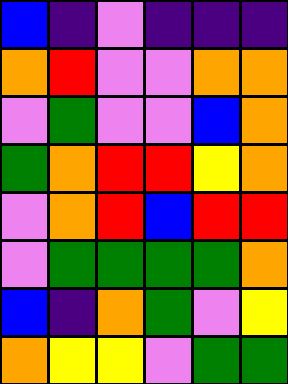[["blue", "indigo", "violet", "indigo", "indigo", "indigo"], ["orange", "red", "violet", "violet", "orange", "orange"], ["violet", "green", "violet", "violet", "blue", "orange"], ["green", "orange", "red", "red", "yellow", "orange"], ["violet", "orange", "red", "blue", "red", "red"], ["violet", "green", "green", "green", "green", "orange"], ["blue", "indigo", "orange", "green", "violet", "yellow"], ["orange", "yellow", "yellow", "violet", "green", "green"]]